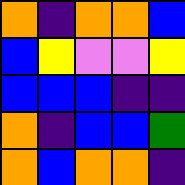[["orange", "indigo", "orange", "orange", "blue"], ["blue", "yellow", "violet", "violet", "yellow"], ["blue", "blue", "blue", "indigo", "indigo"], ["orange", "indigo", "blue", "blue", "green"], ["orange", "blue", "orange", "orange", "indigo"]]